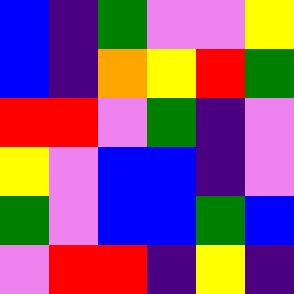[["blue", "indigo", "green", "violet", "violet", "yellow"], ["blue", "indigo", "orange", "yellow", "red", "green"], ["red", "red", "violet", "green", "indigo", "violet"], ["yellow", "violet", "blue", "blue", "indigo", "violet"], ["green", "violet", "blue", "blue", "green", "blue"], ["violet", "red", "red", "indigo", "yellow", "indigo"]]